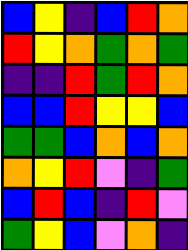[["blue", "yellow", "indigo", "blue", "red", "orange"], ["red", "yellow", "orange", "green", "orange", "green"], ["indigo", "indigo", "red", "green", "red", "orange"], ["blue", "blue", "red", "yellow", "yellow", "blue"], ["green", "green", "blue", "orange", "blue", "orange"], ["orange", "yellow", "red", "violet", "indigo", "green"], ["blue", "red", "blue", "indigo", "red", "violet"], ["green", "yellow", "blue", "violet", "orange", "indigo"]]